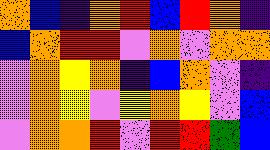[["orange", "blue", "indigo", "orange", "red", "blue", "red", "orange", "indigo"], ["blue", "orange", "red", "red", "violet", "orange", "violet", "orange", "orange"], ["violet", "orange", "yellow", "orange", "indigo", "blue", "orange", "violet", "indigo"], ["violet", "orange", "yellow", "violet", "yellow", "orange", "yellow", "violet", "blue"], ["violet", "orange", "orange", "red", "violet", "red", "red", "green", "blue"]]